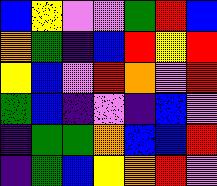[["blue", "yellow", "violet", "violet", "green", "red", "blue"], ["orange", "green", "indigo", "blue", "red", "yellow", "red"], ["yellow", "blue", "violet", "red", "orange", "violet", "red"], ["green", "blue", "indigo", "violet", "indigo", "blue", "violet"], ["indigo", "green", "green", "orange", "blue", "blue", "red"], ["indigo", "green", "blue", "yellow", "orange", "red", "violet"]]